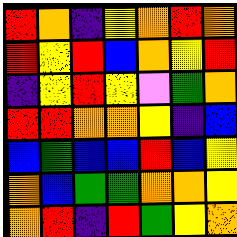[["red", "orange", "indigo", "yellow", "orange", "red", "orange"], ["red", "yellow", "red", "blue", "orange", "yellow", "red"], ["indigo", "yellow", "red", "yellow", "violet", "green", "orange"], ["red", "red", "orange", "orange", "yellow", "indigo", "blue"], ["blue", "green", "blue", "blue", "red", "blue", "yellow"], ["orange", "blue", "green", "green", "orange", "orange", "yellow"], ["orange", "red", "indigo", "red", "green", "yellow", "orange"]]